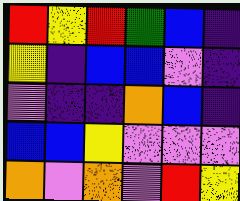[["red", "yellow", "red", "green", "blue", "indigo"], ["yellow", "indigo", "blue", "blue", "violet", "indigo"], ["violet", "indigo", "indigo", "orange", "blue", "indigo"], ["blue", "blue", "yellow", "violet", "violet", "violet"], ["orange", "violet", "orange", "violet", "red", "yellow"]]